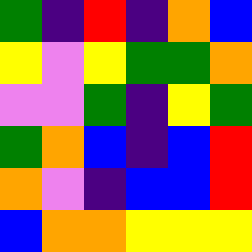[["green", "indigo", "red", "indigo", "orange", "blue"], ["yellow", "violet", "yellow", "green", "green", "orange"], ["violet", "violet", "green", "indigo", "yellow", "green"], ["green", "orange", "blue", "indigo", "blue", "red"], ["orange", "violet", "indigo", "blue", "blue", "red"], ["blue", "orange", "orange", "yellow", "yellow", "yellow"]]